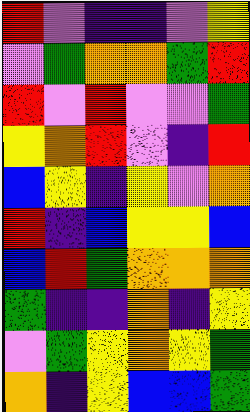[["red", "violet", "indigo", "indigo", "violet", "yellow"], ["violet", "green", "orange", "orange", "green", "red"], ["red", "violet", "red", "violet", "violet", "green"], ["yellow", "orange", "red", "violet", "indigo", "red"], ["blue", "yellow", "indigo", "yellow", "violet", "orange"], ["red", "indigo", "blue", "yellow", "yellow", "blue"], ["blue", "red", "green", "orange", "orange", "orange"], ["green", "indigo", "indigo", "orange", "indigo", "yellow"], ["violet", "green", "yellow", "orange", "yellow", "green"], ["orange", "indigo", "yellow", "blue", "blue", "green"]]